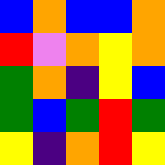[["blue", "orange", "blue", "blue", "orange"], ["red", "violet", "orange", "yellow", "orange"], ["green", "orange", "indigo", "yellow", "blue"], ["green", "blue", "green", "red", "green"], ["yellow", "indigo", "orange", "red", "yellow"]]